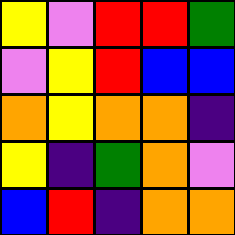[["yellow", "violet", "red", "red", "green"], ["violet", "yellow", "red", "blue", "blue"], ["orange", "yellow", "orange", "orange", "indigo"], ["yellow", "indigo", "green", "orange", "violet"], ["blue", "red", "indigo", "orange", "orange"]]